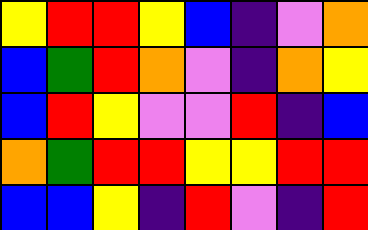[["yellow", "red", "red", "yellow", "blue", "indigo", "violet", "orange"], ["blue", "green", "red", "orange", "violet", "indigo", "orange", "yellow"], ["blue", "red", "yellow", "violet", "violet", "red", "indigo", "blue"], ["orange", "green", "red", "red", "yellow", "yellow", "red", "red"], ["blue", "blue", "yellow", "indigo", "red", "violet", "indigo", "red"]]